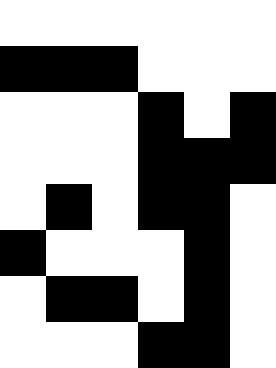[["white", "white", "white", "white", "white", "white"], ["black", "black", "black", "white", "white", "white"], ["white", "white", "white", "black", "white", "black"], ["white", "white", "white", "black", "black", "black"], ["white", "black", "white", "black", "black", "white"], ["black", "white", "white", "white", "black", "white"], ["white", "black", "black", "white", "black", "white"], ["white", "white", "white", "black", "black", "white"]]